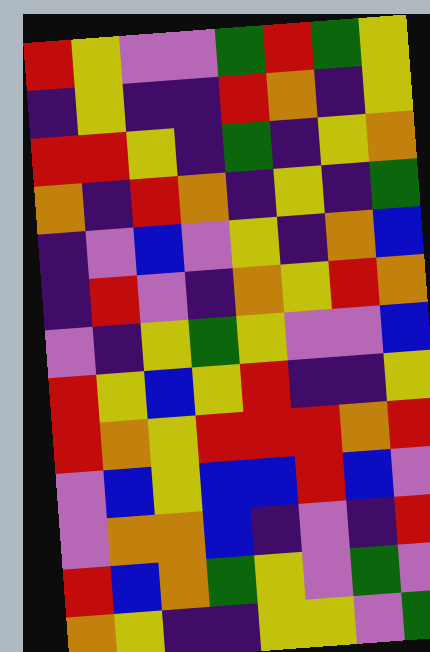[["red", "yellow", "violet", "violet", "green", "red", "green", "yellow"], ["indigo", "yellow", "indigo", "indigo", "red", "orange", "indigo", "yellow"], ["red", "red", "yellow", "indigo", "green", "indigo", "yellow", "orange"], ["orange", "indigo", "red", "orange", "indigo", "yellow", "indigo", "green"], ["indigo", "violet", "blue", "violet", "yellow", "indigo", "orange", "blue"], ["indigo", "red", "violet", "indigo", "orange", "yellow", "red", "orange"], ["violet", "indigo", "yellow", "green", "yellow", "violet", "violet", "blue"], ["red", "yellow", "blue", "yellow", "red", "indigo", "indigo", "yellow"], ["red", "orange", "yellow", "red", "red", "red", "orange", "red"], ["violet", "blue", "yellow", "blue", "blue", "red", "blue", "violet"], ["violet", "orange", "orange", "blue", "indigo", "violet", "indigo", "red"], ["red", "blue", "orange", "green", "yellow", "violet", "green", "violet"], ["orange", "yellow", "indigo", "indigo", "yellow", "yellow", "violet", "green"]]